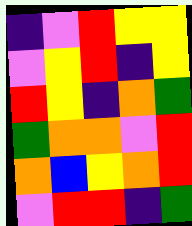[["indigo", "violet", "red", "yellow", "yellow"], ["violet", "yellow", "red", "indigo", "yellow"], ["red", "yellow", "indigo", "orange", "green"], ["green", "orange", "orange", "violet", "red"], ["orange", "blue", "yellow", "orange", "red"], ["violet", "red", "red", "indigo", "green"]]